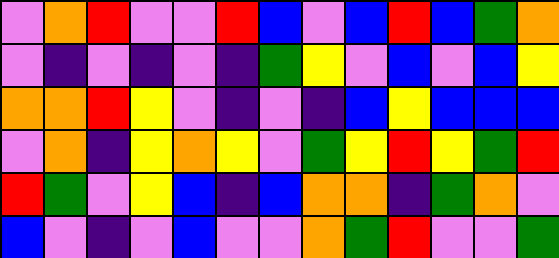[["violet", "orange", "red", "violet", "violet", "red", "blue", "violet", "blue", "red", "blue", "green", "orange"], ["violet", "indigo", "violet", "indigo", "violet", "indigo", "green", "yellow", "violet", "blue", "violet", "blue", "yellow"], ["orange", "orange", "red", "yellow", "violet", "indigo", "violet", "indigo", "blue", "yellow", "blue", "blue", "blue"], ["violet", "orange", "indigo", "yellow", "orange", "yellow", "violet", "green", "yellow", "red", "yellow", "green", "red"], ["red", "green", "violet", "yellow", "blue", "indigo", "blue", "orange", "orange", "indigo", "green", "orange", "violet"], ["blue", "violet", "indigo", "violet", "blue", "violet", "violet", "orange", "green", "red", "violet", "violet", "green"]]